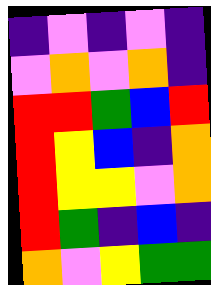[["indigo", "violet", "indigo", "violet", "indigo"], ["violet", "orange", "violet", "orange", "indigo"], ["red", "red", "green", "blue", "red"], ["red", "yellow", "blue", "indigo", "orange"], ["red", "yellow", "yellow", "violet", "orange"], ["red", "green", "indigo", "blue", "indigo"], ["orange", "violet", "yellow", "green", "green"]]